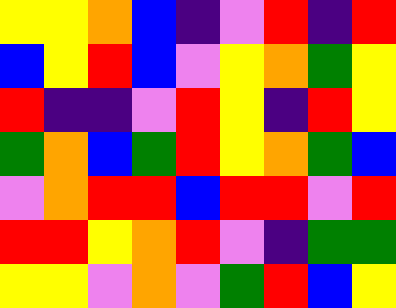[["yellow", "yellow", "orange", "blue", "indigo", "violet", "red", "indigo", "red"], ["blue", "yellow", "red", "blue", "violet", "yellow", "orange", "green", "yellow"], ["red", "indigo", "indigo", "violet", "red", "yellow", "indigo", "red", "yellow"], ["green", "orange", "blue", "green", "red", "yellow", "orange", "green", "blue"], ["violet", "orange", "red", "red", "blue", "red", "red", "violet", "red"], ["red", "red", "yellow", "orange", "red", "violet", "indigo", "green", "green"], ["yellow", "yellow", "violet", "orange", "violet", "green", "red", "blue", "yellow"]]